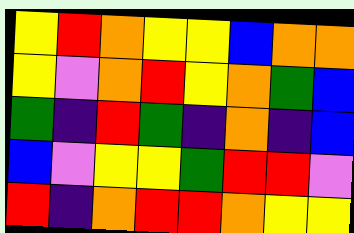[["yellow", "red", "orange", "yellow", "yellow", "blue", "orange", "orange"], ["yellow", "violet", "orange", "red", "yellow", "orange", "green", "blue"], ["green", "indigo", "red", "green", "indigo", "orange", "indigo", "blue"], ["blue", "violet", "yellow", "yellow", "green", "red", "red", "violet"], ["red", "indigo", "orange", "red", "red", "orange", "yellow", "yellow"]]